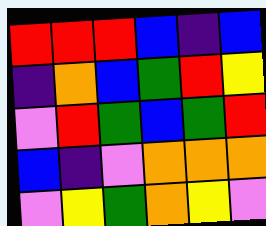[["red", "red", "red", "blue", "indigo", "blue"], ["indigo", "orange", "blue", "green", "red", "yellow"], ["violet", "red", "green", "blue", "green", "red"], ["blue", "indigo", "violet", "orange", "orange", "orange"], ["violet", "yellow", "green", "orange", "yellow", "violet"]]